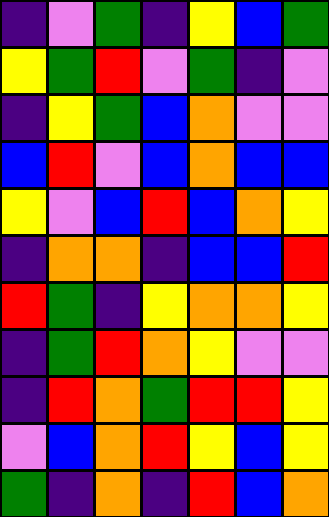[["indigo", "violet", "green", "indigo", "yellow", "blue", "green"], ["yellow", "green", "red", "violet", "green", "indigo", "violet"], ["indigo", "yellow", "green", "blue", "orange", "violet", "violet"], ["blue", "red", "violet", "blue", "orange", "blue", "blue"], ["yellow", "violet", "blue", "red", "blue", "orange", "yellow"], ["indigo", "orange", "orange", "indigo", "blue", "blue", "red"], ["red", "green", "indigo", "yellow", "orange", "orange", "yellow"], ["indigo", "green", "red", "orange", "yellow", "violet", "violet"], ["indigo", "red", "orange", "green", "red", "red", "yellow"], ["violet", "blue", "orange", "red", "yellow", "blue", "yellow"], ["green", "indigo", "orange", "indigo", "red", "blue", "orange"]]